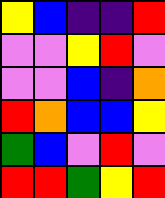[["yellow", "blue", "indigo", "indigo", "red"], ["violet", "violet", "yellow", "red", "violet"], ["violet", "violet", "blue", "indigo", "orange"], ["red", "orange", "blue", "blue", "yellow"], ["green", "blue", "violet", "red", "violet"], ["red", "red", "green", "yellow", "red"]]